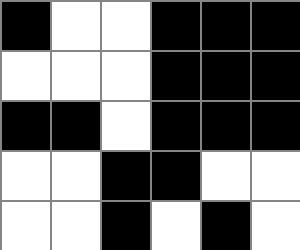[["black", "white", "white", "black", "black", "black"], ["white", "white", "white", "black", "black", "black"], ["black", "black", "white", "black", "black", "black"], ["white", "white", "black", "black", "white", "white"], ["white", "white", "black", "white", "black", "white"]]